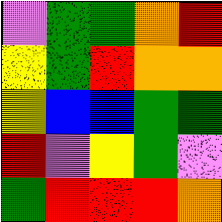[["violet", "green", "green", "orange", "red"], ["yellow", "green", "red", "orange", "orange"], ["yellow", "blue", "blue", "green", "green"], ["red", "violet", "yellow", "green", "violet"], ["green", "red", "red", "red", "orange"]]